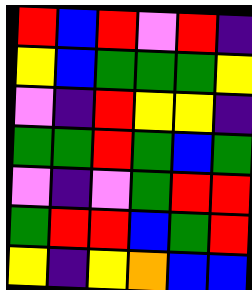[["red", "blue", "red", "violet", "red", "indigo"], ["yellow", "blue", "green", "green", "green", "yellow"], ["violet", "indigo", "red", "yellow", "yellow", "indigo"], ["green", "green", "red", "green", "blue", "green"], ["violet", "indigo", "violet", "green", "red", "red"], ["green", "red", "red", "blue", "green", "red"], ["yellow", "indigo", "yellow", "orange", "blue", "blue"]]